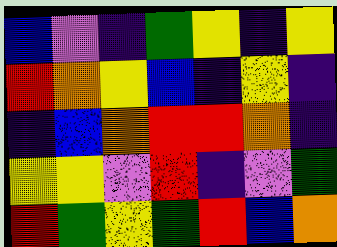[["blue", "violet", "indigo", "green", "yellow", "indigo", "yellow"], ["red", "orange", "yellow", "blue", "indigo", "yellow", "indigo"], ["indigo", "blue", "orange", "red", "red", "orange", "indigo"], ["yellow", "yellow", "violet", "red", "indigo", "violet", "green"], ["red", "green", "yellow", "green", "red", "blue", "orange"]]